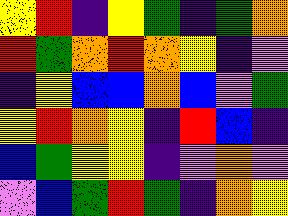[["yellow", "red", "indigo", "yellow", "green", "indigo", "green", "orange"], ["red", "green", "orange", "red", "orange", "yellow", "indigo", "violet"], ["indigo", "yellow", "blue", "blue", "orange", "blue", "violet", "green"], ["yellow", "red", "orange", "yellow", "indigo", "red", "blue", "indigo"], ["blue", "green", "yellow", "yellow", "indigo", "violet", "orange", "violet"], ["violet", "blue", "green", "red", "green", "indigo", "orange", "yellow"]]